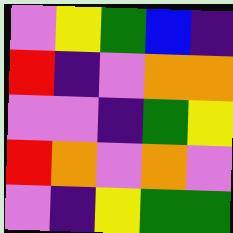[["violet", "yellow", "green", "blue", "indigo"], ["red", "indigo", "violet", "orange", "orange"], ["violet", "violet", "indigo", "green", "yellow"], ["red", "orange", "violet", "orange", "violet"], ["violet", "indigo", "yellow", "green", "green"]]